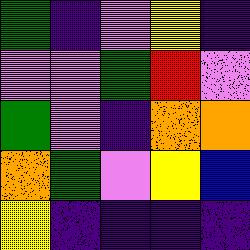[["green", "indigo", "violet", "yellow", "indigo"], ["violet", "violet", "green", "red", "violet"], ["green", "violet", "indigo", "orange", "orange"], ["orange", "green", "violet", "yellow", "blue"], ["yellow", "indigo", "indigo", "indigo", "indigo"]]